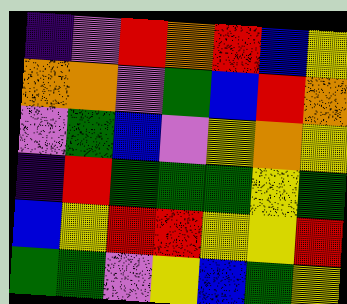[["indigo", "violet", "red", "orange", "red", "blue", "yellow"], ["orange", "orange", "violet", "green", "blue", "red", "orange"], ["violet", "green", "blue", "violet", "yellow", "orange", "yellow"], ["indigo", "red", "green", "green", "green", "yellow", "green"], ["blue", "yellow", "red", "red", "yellow", "yellow", "red"], ["green", "green", "violet", "yellow", "blue", "green", "yellow"]]